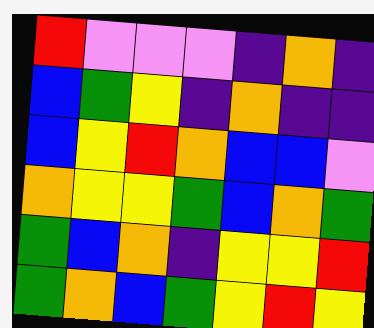[["red", "violet", "violet", "violet", "indigo", "orange", "indigo"], ["blue", "green", "yellow", "indigo", "orange", "indigo", "indigo"], ["blue", "yellow", "red", "orange", "blue", "blue", "violet"], ["orange", "yellow", "yellow", "green", "blue", "orange", "green"], ["green", "blue", "orange", "indigo", "yellow", "yellow", "red"], ["green", "orange", "blue", "green", "yellow", "red", "yellow"]]